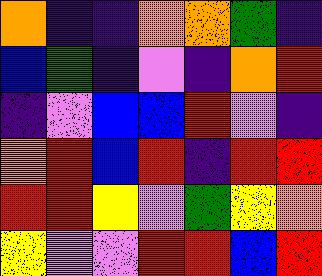[["orange", "indigo", "indigo", "orange", "orange", "green", "indigo"], ["blue", "green", "indigo", "violet", "indigo", "orange", "red"], ["indigo", "violet", "blue", "blue", "red", "violet", "indigo"], ["orange", "red", "blue", "red", "indigo", "red", "red"], ["red", "red", "yellow", "violet", "green", "yellow", "orange"], ["yellow", "violet", "violet", "red", "red", "blue", "red"]]